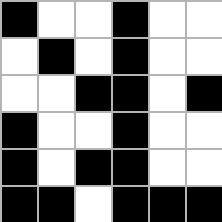[["black", "white", "white", "black", "white", "white"], ["white", "black", "white", "black", "white", "white"], ["white", "white", "black", "black", "white", "black"], ["black", "white", "white", "black", "white", "white"], ["black", "white", "black", "black", "white", "white"], ["black", "black", "white", "black", "black", "black"]]